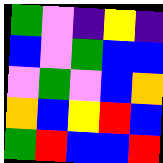[["green", "violet", "indigo", "yellow", "indigo"], ["blue", "violet", "green", "blue", "blue"], ["violet", "green", "violet", "blue", "orange"], ["orange", "blue", "yellow", "red", "blue"], ["green", "red", "blue", "blue", "red"]]